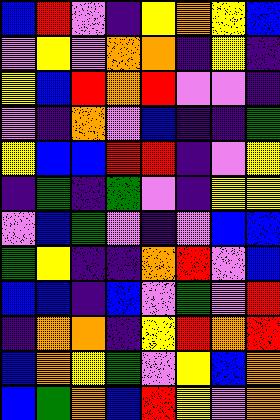[["blue", "red", "violet", "indigo", "yellow", "orange", "yellow", "blue"], ["violet", "yellow", "violet", "orange", "orange", "indigo", "yellow", "indigo"], ["yellow", "blue", "red", "orange", "red", "violet", "violet", "indigo"], ["violet", "indigo", "orange", "violet", "blue", "indigo", "indigo", "green"], ["yellow", "blue", "blue", "red", "red", "indigo", "violet", "yellow"], ["indigo", "green", "indigo", "green", "violet", "indigo", "yellow", "yellow"], ["violet", "blue", "green", "violet", "indigo", "violet", "blue", "blue"], ["green", "yellow", "indigo", "indigo", "orange", "red", "violet", "blue"], ["blue", "blue", "indigo", "blue", "violet", "green", "violet", "red"], ["indigo", "orange", "orange", "indigo", "yellow", "red", "orange", "red"], ["blue", "orange", "yellow", "green", "violet", "yellow", "blue", "orange"], ["blue", "green", "orange", "blue", "red", "yellow", "violet", "orange"]]